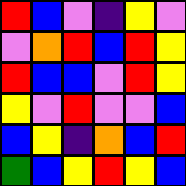[["red", "blue", "violet", "indigo", "yellow", "violet"], ["violet", "orange", "red", "blue", "red", "yellow"], ["red", "blue", "blue", "violet", "red", "yellow"], ["yellow", "violet", "red", "violet", "violet", "blue"], ["blue", "yellow", "indigo", "orange", "blue", "red"], ["green", "blue", "yellow", "red", "yellow", "blue"]]